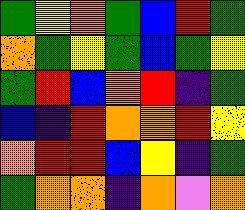[["green", "yellow", "orange", "green", "blue", "red", "green"], ["orange", "green", "yellow", "green", "blue", "green", "yellow"], ["green", "red", "blue", "orange", "red", "indigo", "green"], ["blue", "indigo", "red", "orange", "orange", "red", "yellow"], ["orange", "red", "red", "blue", "yellow", "indigo", "green"], ["green", "orange", "orange", "indigo", "orange", "violet", "orange"]]